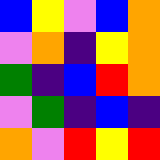[["blue", "yellow", "violet", "blue", "orange"], ["violet", "orange", "indigo", "yellow", "orange"], ["green", "indigo", "blue", "red", "orange"], ["violet", "green", "indigo", "blue", "indigo"], ["orange", "violet", "red", "yellow", "red"]]